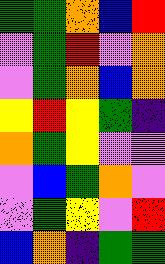[["green", "green", "orange", "blue", "red"], ["violet", "green", "red", "violet", "orange"], ["violet", "green", "orange", "blue", "orange"], ["yellow", "red", "yellow", "green", "indigo"], ["orange", "green", "yellow", "violet", "violet"], ["violet", "blue", "green", "orange", "violet"], ["violet", "green", "yellow", "violet", "red"], ["blue", "orange", "indigo", "green", "green"]]